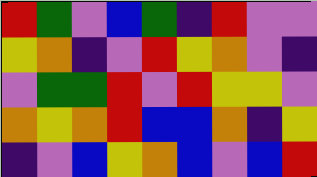[["red", "green", "violet", "blue", "green", "indigo", "red", "violet", "violet"], ["yellow", "orange", "indigo", "violet", "red", "yellow", "orange", "violet", "indigo"], ["violet", "green", "green", "red", "violet", "red", "yellow", "yellow", "violet"], ["orange", "yellow", "orange", "red", "blue", "blue", "orange", "indigo", "yellow"], ["indigo", "violet", "blue", "yellow", "orange", "blue", "violet", "blue", "red"]]